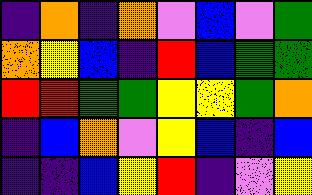[["indigo", "orange", "indigo", "orange", "violet", "blue", "violet", "green"], ["orange", "yellow", "blue", "indigo", "red", "blue", "green", "green"], ["red", "red", "green", "green", "yellow", "yellow", "green", "orange"], ["indigo", "blue", "orange", "violet", "yellow", "blue", "indigo", "blue"], ["indigo", "indigo", "blue", "yellow", "red", "indigo", "violet", "yellow"]]